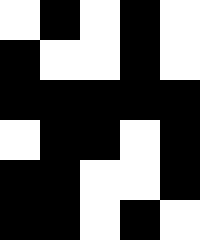[["white", "black", "white", "black", "white"], ["black", "white", "white", "black", "white"], ["black", "black", "black", "black", "black"], ["white", "black", "black", "white", "black"], ["black", "black", "white", "white", "black"], ["black", "black", "white", "black", "white"]]